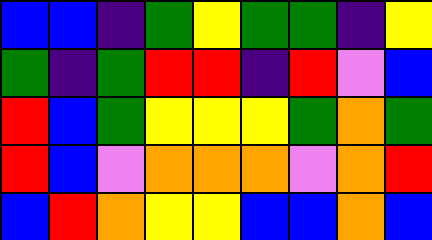[["blue", "blue", "indigo", "green", "yellow", "green", "green", "indigo", "yellow"], ["green", "indigo", "green", "red", "red", "indigo", "red", "violet", "blue"], ["red", "blue", "green", "yellow", "yellow", "yellow", "green", "orange", "green"], ["red", "blue", "violet", "orange", "orange", "orange", "violet", "orange", "red"], ["blue", "red", "orange", "yellow", "yellow", "blue", "blue", "orange", "blue"]]